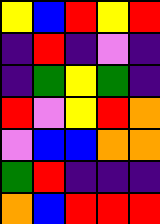[["yellow", "blue", "red", "yellow", "red"], ["indigo", "red", "indigo", "violet", "indigo"], ["indigo", "green", "yellow", "green", "indigo"], ["red", "violet", "yellow", "red", "orange"], ["violet", "blue", "blue", "orange", "orange"], ["green", "red", "indigo", "indigo", "indigo"], ["orange", "blue", "red", "red", "red"]]